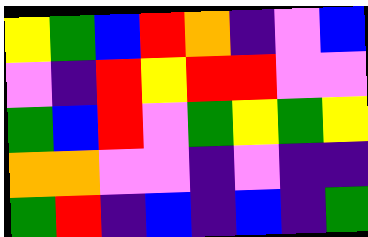[["yellow", "green", "blue", "red", "orange", "indigo", "violet", "blue"], ["violet", "indigo", "red", "yellow", "red", "red", "violet", "violet"], ["green", "blue", "red", "violet", "green", "yellow", "green", "yellow"], ["orange", "orange", "violet", "violet", "indigo", "violet", "indigo", "indigo"], ["green", "red", "indigo", "blue", "indigo", "blue", "indigo", "green"]]